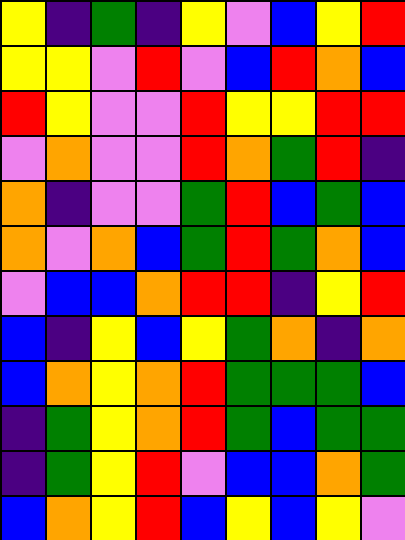[["yellow", "indigo", "green", "indigo", "yellow", "violet", "blue", "yellow", "red"], ["yellow", "yellow", "violet", "red", "violet", "blue", "red", "orange", "blue"], ["red", "yellow", "violet", "violet", "red", "yellow", "yellow", "red", "red"], ["violet", "orange", "violet", "violet", "red", "orange", "green", "red", "indigo"], ["orange", "indigo", "violet", "violet", "green", "red", "blue", "green", "blue"], ["orange", "violet", "orange", "blue", "green", "red", "green", "orange", "blue"], ["violet", "blue", "blue", "orange", "red", "red", "indigo", "yellow", "red"], ["blue", "indigo", "yellow", "blue", "yellow", "green", "orange", "indigo", "orange"], ["blue", "orange", "yellow", "orange", "red", "green", "green", "green", "blue"], ["indigo", "green", "yellow", "orange", "red", "green", "blue", "green", "green"], ["indigo", "green", "yellow", "red", "violet", "blue", "blue", "orange", "green"], ["blue", "orange", "yellow", "red", "blue", "yellow", "blue", "yellow", "violet"]]